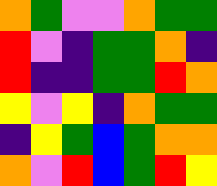[["orange", "green", "violet", "violet", "orange", "green", "green"], ["red", "violet", "indigo", "green", "green", "orange", "indigo"], ["red", "indigo", "indigo", "green", "green", "red", "orange"], ["yellow", "violet", "yellow", "indigo", "orange", "green", "green"], ["indigo", "yellow", "green", "blue", "green", "orange", "orange"], ["orange", "violet", "red", "blue", "green", "red", "yellow"]]